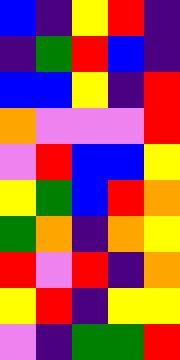[["blue", "indigo", "yellow", "red", "indigo"], ["indigo", "green", "red", "blue", "indigo"], ["blue", "blue", "yellow", "indigo", "red"], ["orange", "violet", "violet", "violet", "red"], ["violet", "red", "blue", "blue", "yellow"], ["yellow", "green", "blue", "red", "orange"], ["green", "orange", "indigo", "orange", "yellow"], ["red", "violet", "red", "indigo", "orange"], ["yellow", "red", "indigo", "yellow", "yellow"], ["violet", "indigo", "green", "green", "red"]]